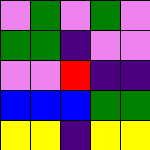[["violet", "green", "violet", "green", "violet"], ["green", "green", "indigo", "violet", "violet"], ["violet", "violet", "red", "indigo", "indigo"], ["blue", "blue", "blue", "green", "green"], ["yellow", "yellow", "indigo", "yellow", "yellow"]]